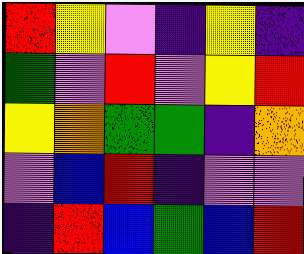[["red", "yellow", "violet", "indigo", "yellow", "indigo"], ["green", "violet", "red", "violet", "yellow", "red"], ["yellow", "orange", "green", "green", "indigo", "orange"], ["violet", "blue", "red", "indigo", "violet", "violet"], ["indigo", "red", "blue", "green", "blue", "red"]]